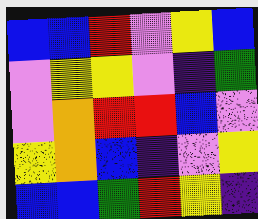[["blue", "blue", "red", "violet", "yellow", "blue"], ["violet", "yellow", "yellow", "violet", "indigo", "green"], ["violet", "orange", "red", "red", "blue", "violet"], ["yellow", "orange", "blue", "indigo", "violet", "yellow"], ["blue", "blue", "green", "red", "yellow", "indigo"]]